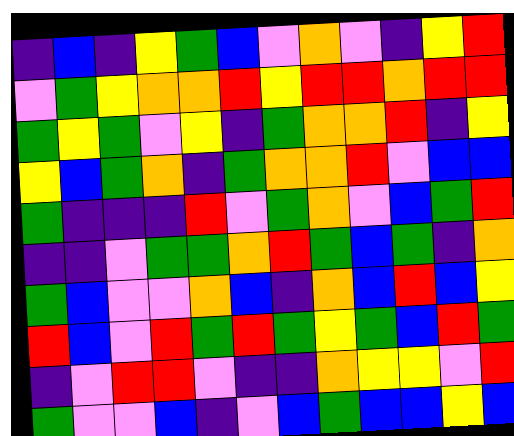[["indigo", "blue", "indigo", "yellow", "green", "blue", "violet", "orange", "violet", "indigo", "yellow", "red"], ["violet", "green", "yellow", "orange", "orange", "red", "yellow", "red", "red", "orange", "red", "red"], ["green", "yellow", "green", "violet", "yellow", "indigo", "green", "orange", "orange", "red", "indigo", "yellow"], ["yellow", "blue", "green", "orange", "indigo", "green", "orange", "orange", "red", "violet", "blue", "blue"], ["green", "indigo", "indigo", "indigo", "red", "violet", "green", "orange", "violet", "blue", "green", "red"], ["indigo", "indigo", "violet", "green", "green", "orange", "red", "green", "blue", "green", "indigo", "orange"], ["green", "blue", "violet", "violet", "orange", "blue", "indigo", "orange", "blue", "red", "blue", "yellow"], ["red", "blue", "violet", "red", "green", "red", "green", "yellow", "green", "blue", "red", "green"], ["indigo", "violet", "red", "red", "violet", "indigo", "indigo", "orange", "yellow", "yellow", "violet", "red"], ["green", "violet", "violet", "blue", "indigo", "violet", "blue", "green", "blue", "blue", "yellow", "blue"]]